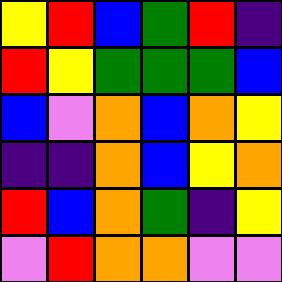[["yellow", "red", "blue", "green", "red", "indigo"], ["red", "yellow", "green", "green", "green", "blue"], ["blue", "violet", "orange", "blue", "orange", "yellow"], ["indigo", "indigo", "orange", "blue", "yellow", "orange"], ["red", "blue", "orange", "green", "indigo", "yellow"], ["violet", "red", "orange", "orange", "violet", "violet"]]